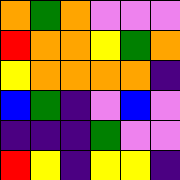[["orange", "green", "orange", "violet", "violet", "violet"], ["red", "orange", "orange", "yellow", "green", "orange"], ["yellow", "orange", "orange", "orange", "orange", "indigo"], ["blue", "green", "indigo", "violet", "blue", "violet"], ["indigo", "indigo", "indigo", "green", "violet", "violet"], ["red", "yellow", "indigo", "yellow", "yellow", "indigo"]]